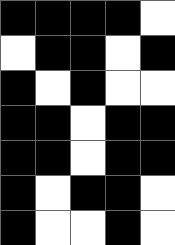[["black", "black", "black", "black", "white"], ["white", "black", "black", "white", "black"], ["black", "white", "black", "white", "white"], ["black", "black", "white", "black", "black"], ["black", "black", "white", "black", "black"], ["black", "white", "black", "black", "white"], ["black", "white", "white", "black", "white"]]